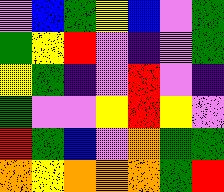[["violet", "blue", "green", "yellow", "blue", "violet", "green"], ["green", "yellow", "red", "violet", "indigo", "violet", "green"], ["yellow", "green", "indigo", "violet", "red", "violet", "indigo"], ["green", "violet", "violet", "yellow", "red", "yellow", "violet"], ["red", "green", "blue", "violet", "orange", "green", "green"], ["orange", "yellow", "orange", "orange", "orange", "green", "red"]]